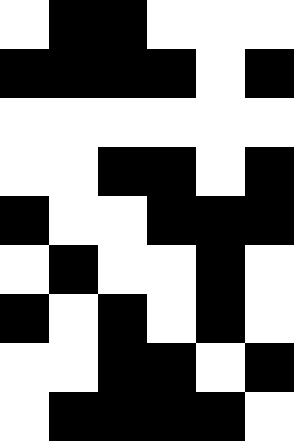[["white", "black", "black", "white", "white", "white"], ["black", "black", "black", "black", "white", "black"], ["white", "white", "white", "white", "white", "white"], ["white", "white", "black", "black", "white", "black"], ["black", "white", "white", "black", "black", "black"], ["white", "black", "white", "white", "black", "white"], ["black", "white", "black", "white", "black", "white"], ["white", "white", "black", "black", "white", "black"], ["white", "black", "black", "black", "black", "white"]]